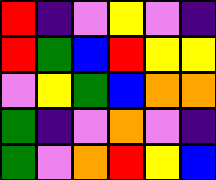[["red", "indigo", "violet", "yellow", "violet", "indigo"], ["red", "green", "blue", "red", "yellow", "yellow"], ["violet", "yellow", "green", "blue", "orange", "orange"], ["green", "indigo", "violet", "orange", "violet", "indigo"], ["green", "violet", "orange", "red", "yellow", "blue"]]